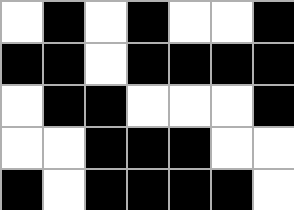[["white", "black", "white", "black", "white", "white", "black"], ["black", "black", "white", "black", "black", "black", "black"], ["white", "black", "black", "white", "white", "white", "black"], ["white", "white", "black", "black", "black", "white", "white"], ["black", "white", "black", "black", "black", "black", "white"]]